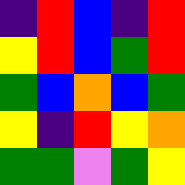[["indigo", "red", "blue", "indigo", "red"], ["yellow", "red", "blue", "green", "red"], ["green", "blue", "orange", "blue", "green"], ["yellow", "indigo", "red", "yellow", "orange"], ["green", "green", "violet", "green", "yellow"]]